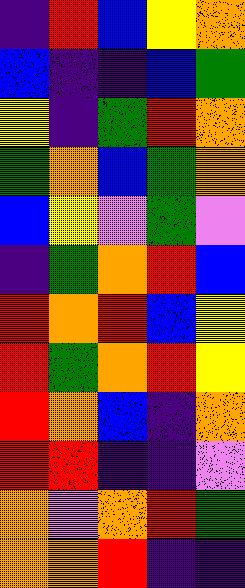[["indigo", "red", "blue", "yellow", "orange"], ["blue", "indigo", "indigo", "blue", "green"], ["yellow", "indigo", "green", "red", "orange"], ["green", "orange", "blue", "green", "orange"], ["blue", "yellow", "violet", "green", "violet"], ["indigo", "green", "orange", "red", "blue"], ["red", "orange", "red", "blue", "yellow"], ["red", "green", "orange", "red", "yellow"], ["red", "orange", "blue", "indigo", "orange"], ["red", "red", "indigo", "indigo", "violet"], ["orange", "violet", "orange", "red", "green"], ["orange", "orange", "red", "indigo", "indigo"]]